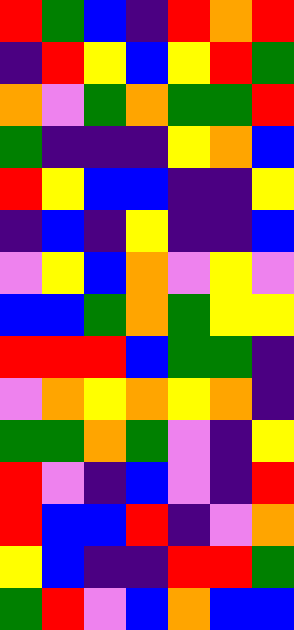[["red", "green", "blue", "indigo", "red", "orange", "red"], ["indigo", "red", "yellow", "blue", "yellow", "red", "green"], ["orange", "violet", "green", "orange", "green", "green", "red"], ["green", "indigo", "indigo", "indigo", "yellow", "orange", "blue"], ["red", "yellow", "blue", "blue", "indigo", "indigo", "yellow"], ["indigo", "blue", "indigo", "yellow", "indigo", "indigo", "blue"], ["violet", "yellow", "blue", "orange", "violet", "yellow", "violet"], ["blue", "blue", "green", "orange", "green", "yellow", "yellow"], ["red", "red", "red", "blue", "green", "green", "indigo"], ["violet", "orange", "yellow", "orange", "yellow", "orange", "indigo"], ["green", "green", "orange", "green", "violet", "indigo", "yellow"], ["red", "violet", "indigo", "blue", "violet", "indigo", "red"], ["red", "blue", "blue", "red", "indigo", "violet", "orange"], ["yellow", "blue", "indigo", "indigo", "red", "red", "green"], ["green", "red", "violet", "blue", "orange", "blue", "blue"]]